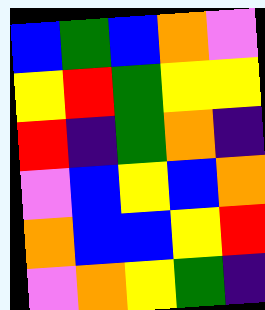[["blue", "green", "blue", "orange", "violet"], ["yellow", "red", "green", "yellow", "yellow"], ["red", "indigo", "green", "orange", "indigo"], ["violet", "blue", "yellow", "blue", "orange"], ["orange", "blue", "blue", "yellow", "red"], ["violet", "orange", "yellow", "green", "indigo"]]